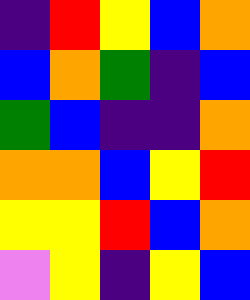[["indigo", "red", "yellow", "blue", "orange"], ["blue", "orange", "green", "indigo", "blue"], ["green", "blue", "indigo", "indigo", "orange"], ["orange", "orange", "blue", "yellow", "red"], ["yellow", "yellow", "red", "blue", "orange"], ["violet", "yellow", "indigo", "yellow", "blue"]]